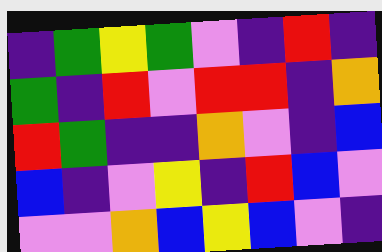[["indigo", "green", "yellow", "green", "violet", "indigo", "red", "indigo"], ["green", "indigo", "red", "violet", "red", "red", "indigo", "orange"], ["red", "green", "indigo", "indigo", "orange", "violet", "indigo", "blue"], ["blue", "indigo", "violet", "yellow", "indigo", "red", "blue", "violet"], ["violet", "violet", "orange", "blue", "yellow", "blue", "violet", "indigo"]]